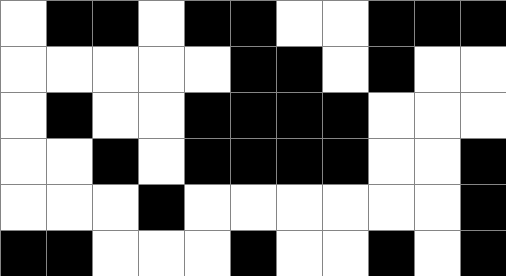[["white", "black", "black", "white", "black", "black", "white", "white", "black", "black", "black"], ["white", "white", "white", "white", "white", "black", "black", "white", "black", "white", "white"], ["white", "black", "white", "white", "black", "black", "black", "black", "white", "white", "white"], ["white", "white", "black", "white", "black", "black", "black", "black", "white", "white", "black"], ["white", "white", "white", "black", "white", "white", "white", "white", "white", "white", "black"], ["black", "black", "white", "white", "white", "black", "white", "white", "black", "white", "black"]]